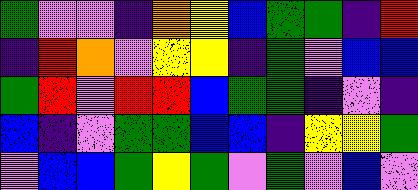[["green", "violet", "violet", "indigo", "orange", "yellow", "blue", "green", "green", "indigo", "red"], ["indigo", "red", "orange", "violet", "yellow", "yellow", "indigo", "green", "violet", "blue", "blue"], ["green", "red", "violet", "red", "red", "blue", "green", "green", "indigo", "violet", "indigo"], ["blue", "indigo", "violet", "green", "green", "blue", "blue", "indigo", "yellow", "yellow", "green"], ["violet", "blue", "blue", "green", "yellow", "green", "violet", "green", "violet", "blue", "violet"]]